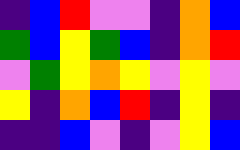[["indigo", "blue", "red", "violet", "violet", "indigo", "orange", "blue"], ["green", "blue", "yellow", "green", "blue", "indigo", "orange", "red"], ["violet", "green", "yellow", "orange", "yellow", "violet", "yellow", "violet"], ["yellow", "indigo", "orange", "blue", "red", "indigo", "yellow", "indigo"], ["indigo", "indigo", "blue", "violet", "indigo", "violet", "yellow", "blue"]]